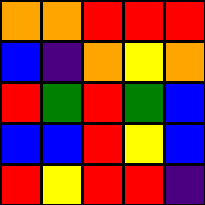[["orange", "orange", "red", "red", "red"], ["blue", "indigo", "orange", "yellow", "orange"], ["red", "green", "red", "green", "blue"], ["blue", "blue", "red", "yellow", "blue"], ["red", "yellow", "red", "red", "indigo"]]